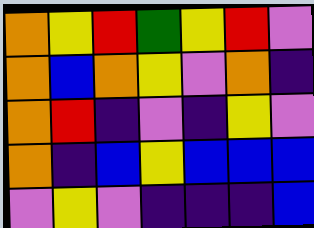[["orange", "yellow", "red", "green", "yellow", "red", "violet"], ["orange", "blue", "orange", "yellow", "violet", "orange", "indigo"], ["orange", "red", "indigo", "violet", "indigo", "yellow", "violet"], ["orange", "indigo", "blue", "yellow", "blue", "blue", "blue"], ["violet", "yellow", "violet", "indigo", "indigo", "indigo", "blue"]]